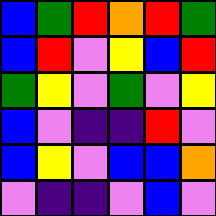[["blue", "green", "red", "orange", "red", "green"], ["blue", "red", "violet", "yellow", "blue", "red"], ["green", "yellow", "violet", "green", "violet", "yellow"], ["blue", "violet", "indigo", "indigo", "red", "violet"], ["blue", "yellow", "violet", "blue", "blue", "orange"], ["violet", "indigo", "indigo", "violet", "blue", "violet"]]